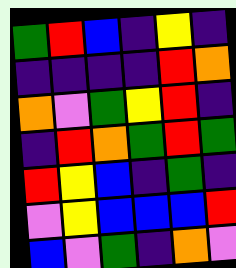[["green", "red", "blue", "indigo", "yellow", "indigo"], ["indigo", "indigo", "indigo", "indigo", "red", "orange"], ["orange", "violet", "green", "yellow", "red", "indigo"], ["indigo", "red", "orange", "green", "red", "green"], ["red", "yellow", "blue", "indigo", "green", "indigo"], ["violet", "yellow", "blue", "blue", "blue", "red"], ["blue", "violet", "green", "indigo", "orange", "violet"]]